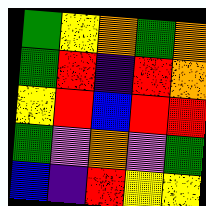[["green", "yellow", "orange", "green", "orange"], ["green", "red", "indigo", "red", "orange"], ["yellow", "red", "blue", "red", "red"], ["green", "violet", "orange", "violet", "green"], ["blue", "indigo", "red", "yellow", "yellow"]]